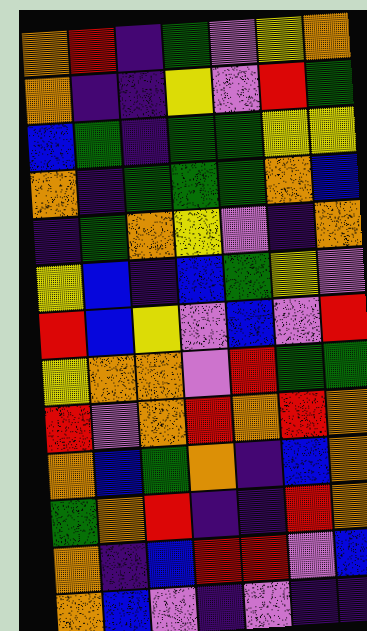[["orange", "red", "indigo", "green", "violet", "yellow", "orange"], ["orange", "indigo", "indigo", "yellow", "violet", "red", "green"], ["blue", "green", "indigo", "green", "green", "yellow", "yellow"], ["orange", "indigo", "green", "green", "green", "orange", "blue"], ["indigo", "green", "orange", "yellow", "violet", "indigo", "orange"], ["yellow", "blue", "indigo", "blue", "green", "yellow", "violet"], ["red", "blue", "yellow", "violet", "blue", "violet", "red"], ["yellow", "orange", "orange", "violet", "red", "green", "green"], ["red", "violet", "orange", "red", "orange", "red", "orange"], ["orange", "blue", "green", "orange", "indigo", "blue", "orange"], ["green", "orange", "red", "indigo", "indigo", "red", "orange"], ["orange", "indigo", "blue", "red", "red", "violet", "blue"], ["orange", "blue", "violet", "indigo", "violet", "indigo", "indigo"]]